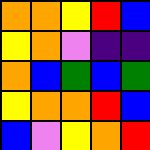[["orange", "orange", "yellow", "red", "blue"], ["yellow", "orange", "violet", "indigo", "indigo"], ["orange", "blue", "green", "blue", "green"], ["yellow", "orange", "orange", "red", "blue"], ["blue", "violet", "yellow", "orange", "red"]]